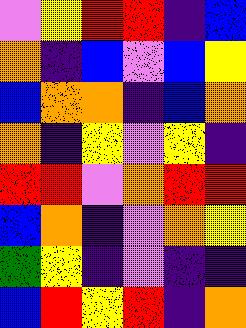[["violet", "yellow", "red", "red", "indigo", "blue"], ["orange", "indigo", "blue", "violet", "blue", "yellow"], ["blue", "orange", "orange", "indigo", "blue", "orange"], ["orange", "indigo", "yellow", "violet", "yellow", "indigo"], ["red", "red", "violet", "orange", "red", "red"], ["blue", "orange", "indigo", "violet", "orange", "yellow"], ["green", "yellow", "indigo", "violet", "indigo", "indigo"], ["blue", "red", "yellow", "red", "indigo", "orange"]]